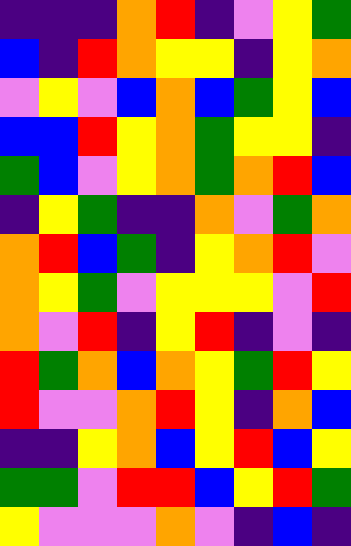[["indigo", "indigo", "indigo", "orange", "red", "indigo", "violet", "yellow", "green"], ["blue", "indigo", "red", "orange", "yellow", "yellow", "indigo", "yellow", "orange"], ["violet", "yellow", "violet", "blue", "orange", "blue", "green", "yellow", "blue"], ["blue", "blue", "red", "yellow", "orange", "green", "yellow", "yellow", "indigo"], ["green", "blue", "violet", "yellow", "orange", "green", "orange", "red", "blue"], ["indigo", "yellow", "green", "indigo", "indigo", "orange", "violet", "green", "orange"], ["orange", "red", "blue", "green", "indigo", "yellow", "orange", "red", "violet"], ["orange", "yellow", "green", "violet", "yellow", "yellow", "yellow", "violet", "red"], ["orange", "violet", "red", "indigo", "yellow", "red", "indigo", "violet", "indigo"], ["red", "green", "orange", "blue", "orange", "yellow", "green", "red", "yellow"], ["red", "violet", "violet", "orange", "red", "yellow", "indigo", "orange", "blue"], ["indigo", "indigo", "yellow", "orange", "blue", "yellow", "red", "blue", "yellow"], ["green", "green", "violet", "red", "red", "blue", "yellow", "red", "green"], ["yellow", "violet", "violet", "violet", "orange", "violet", "indigo", "blue", "indigo"]]